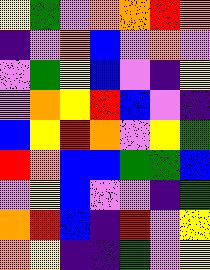[["yellow", "green", "violet", "orange", "orange", "red", "orange"], ["indigo", "violet", "orange", "blue", "violet", "orange", "violet"], ["violet", "green", "yellow", "blue", "violet", "indigo", "yellow"], ["violet", "orange", "yellow", "red", "blue", "violet", "indigo"], ["blue", "yellow", "red", "orange", "violet", "yellow", "green"], ["red", "orange", "blue", "blue", "green", "green", "blue"], ["violet", "yellow", "blue", "violet", "violet", "indigo", "green"], ["orange", "red", "blue", "indigo", "red", "violet", "yellow"], ["orange", "yellow", "indigo", "indigo", "green", "violet", "yellow"]]